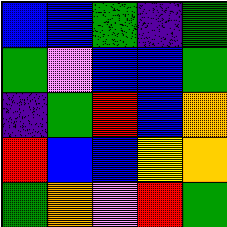[["blue", "blue", "green", "indigo", "green"], ["green", "violet", "blue", "blue", "green"], ["indigo", "green", "red", "blue", "orange"], ["red", "blue", "blue", "yellow", "orange"], ["green", "orange", "violet", "red", "green"]]